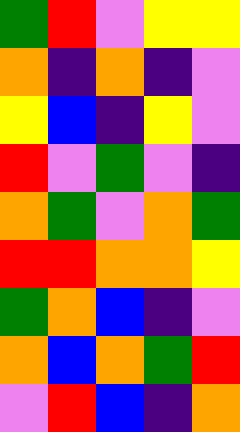[["green", "red", "violet", "yellow", "yellow"], ["orange", "indigo", "orange", "indigo", "violet"], ["yellow", "blue", "indigo", "yellow", "violet"], ["red", "violet", "green", "violet", "indigo"], ["orange", "green", "violet", "orange", "green"], ["red", "red", "orange", "orange", "yellow"], ["green", "orange", "blue", "indigo", "violet"], ["orange", "blue", "orange", "green", "red"], ["violet", "red", "blue", "indigo", "orange"]]